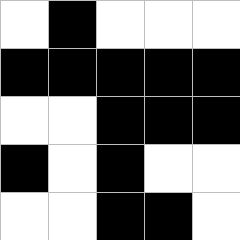[["white", "black", "white", "white", "white"], ["black", "black", "black", "black", "black"], ["white", "white", "black", "black", "black"], ["black", "white", "black", "white", "white"], ["white", "white", "black", "black", "white"]]